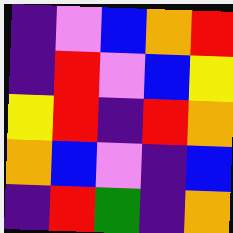[["indigo", "violet", "blue", "orange", "red"], ["indigo", "red", "violet", "blue", "yellow"], ["yellow", "red", "indigo", "red", "orange"], ["orange", "blue", "violet", "indigo", "blue"], ["indigo", "red", "green", "indigo", "orange"]]